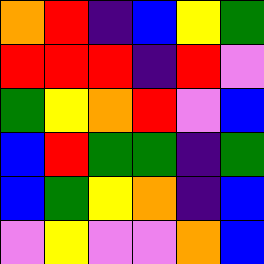[["orange", "red", "indigo", "blue", "yellow", "green"], ["red", "red", "red", "indigo", "red", "violet"], ["green", "yellow", "orange", "red", "violet", "blue"], ["blue", "red", "green", "green", "indigo", "green"], ["blue", "green", "yellow", "orange", "indigo", "blue"], ["violet", "yellow", "violet", "violet", "orange", "blue"]]